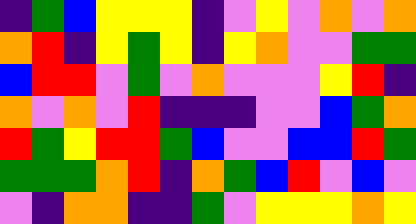[["indigo", "green", "blue", "yellow", "yellow", "yellow", "indigo", "violet", "yellow", "violet", "orange", "violet", "orange"], ["orange", "red", "indigo", "yellow", "green", "yellow", "indigo", "yellow", "orange", "violet", "violet", "green", "green"], ["blue", "red", "red", "violet", "green", "violet", "orange", "violet", "violet", "violet", "yellow", "red", "indigo"], ["orange", "violet", "orange", "violet", "red", "indigo", "indigo", "indigo", "violet", "violet", "blue", "green", "orange"], ["red", "green", "yellow", "red", "red", "green", "blue", "violet", "violet", "blue", "blue", "red", "green"], ["green", "green", "green", "orange", "red", "indigo", "orange", "green", "blue", "red", "violet", "blue", "violet"], ["violet", "indigo", "orange", "orange", "indigo", "indigo", "green", "violet", "yellow", "yellow", "yellow", "orange", "yellow"]]